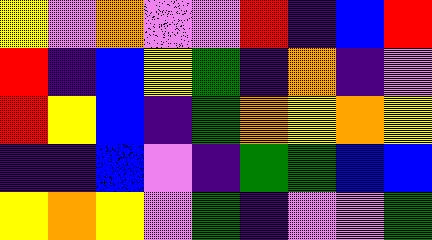[["yellow", "violet", "orange", "violet", "violet", "red", "indigo", "blue", "red"], ["red", "indigo", "blue", "yellow", "green", "indigo", "orange", "indigo", "violet"], ["red", "yellow", "blue", "indigo", "green", "orange", "yellow", "orange", "yellow"], ["indigo", "indigo", "blue", "violet", "indigo", "green", "green", "blue", "blue"], ["yellow", "orange", "yellow", "violet", "green", "indigo", "violet", "violet", "green"]]